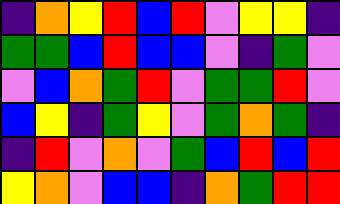[["indigo", "orange", "yellow", "red", "blue", "red", "violet", "yellow", "yellow", "indigo"], ["green", "green", "blue", "red", "blue", "blue", "violet", "indigo", "green", "violet"], ["violet", "blue", "orange", "green", "red", "violet", "green", "green", "red", "violet"], ["blue", "yellow", "indigo", "green", "yellow", "violet", "green", "orange", "green", "indigo"], ["indigo", "red", "violet", "orange", "violet", "green", "blue", "red", "blue", "red"], ["yellow", "orange", "violet", "blue", "blue", "indigo", "orange", "green", "red", "red"]]